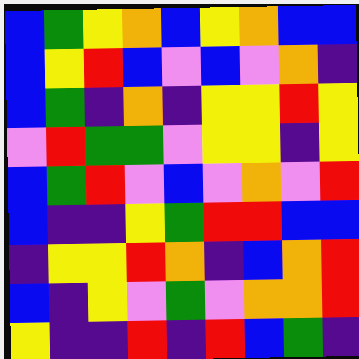[["blue", "green", "yellow", "orange", "blue", "yellow", "orange", "blue", "blue"], ["blue", "yellow", "red", "blue", "violet", "blue", "violet", "orange", "indigo"], ["blue", "green", "indigo", "orange", "indigo", "yellow", "yellow", "red", "yellow"], ["violet", "red", "green", "green", "violet", "yellow", "yellow", "indigo", "yellow"], ["blue", "green", "red", "violet", "blue", "violet", "orange", "violet", "red"], ["blue", "indigo", "indigo", "yellow", "green", "red", "red", "blue", "blue"], ["indigo", "yellow", "yellow", "red", "orange", "indigo", "blue", "orange", "red"], ["blue", "indigo", "yellow", "violet", "green", "violet", "orange", "orange", "red"], ["yellow", "indigo", "indigo", "red", "indigo", "red", "blue", "green", "indigo"]]